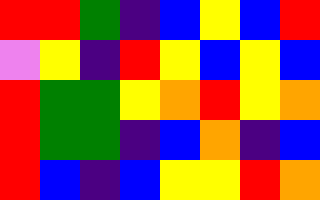[["red", "red", "green", "indigo", "blue", "yellow", "blue", "red"], ["violet", "yellow", "indigo", "red", "yellow", "blue", "yellow", "blue"], ["red", "green", "green", "yellow", "orange", "red", "yellow", "orange"], ["red", "green", "green", "indigo", "blue", "orange", "indigo", "blue"], ["red", "blue", "indigo", "blue", "yellow", "yellow", "red", "orange"]]